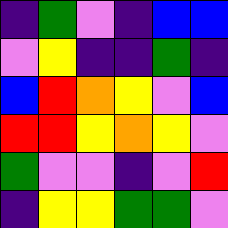[["indigo", "green", "violet", "indigo", "blue", "blue"], ["violet", "yellow", "indigo", "indigo", "green", "indigo"], ["blue", "red", "orange", "yellow", "violet", "blue"], ["red", "red", "yellow", "orange", "yellow", "violet"], ["green", "violet", "violet", "indigo", "violet", "red"], ["indigo", "yellow", "yellow", "green", "green", "violet"]]